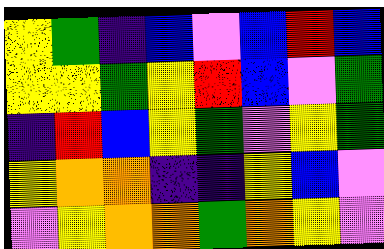[["yellow", "green", "indigo", "blue", "violet", "blue", "red", "blue"], ["yellow", "yellow", "green", "yellow", "red", "blue", "violet", "green"], ["indigo", "red", "blue", "yellow", "green", "violet", "yellow", "green"], ["yellow", "orange", "orange", "indigo", "indigo", "yellow", "blue", "violet"], ["violet", "yellow", "orange", "orange", "green", "orange", "yellow", "violet"]]